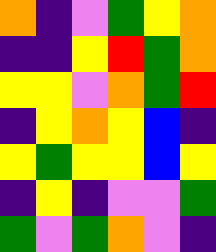[["orange", "indigo", "violet", "green", "yellow", "orange"], ["indigo", "indigo", "yellow", "red", "green", "orange"], ["yellow", "yellow", "violet", "orange", "green", "red"], ["indigo", "yellow", "orange", "yellow", "blue", "indigo"], ["yellow", "green", "yellow", "yellow", "blue", "yellow"], ["indigo", "yellow", "indigo", "violet", "violet", "green"], ["green", "violet", "green", "orange", "violet", "indigo"]]